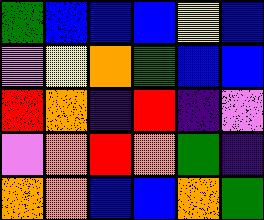[["green", "blue", "blue", "blue", "yellow", "blue"], ["violet", "yellow", "orange", "green", "blue", "blue"], ["red", "orange", "indigo", "red", "indigo", "violet"], ["violet", "orange", "red", "orange", "green", "indigo"], ["orange", "orange", "blue", "blue", "orange", "green"]]